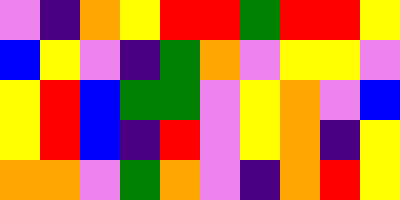[["violet", "indigo", "orange", "yellow", "red", "red", "green", "red", "red", "yellow"], ["blue", "yellow", "violet", "indigo", "green", "orange", "violet", "yellow", "yellow", "violet"], ["yellow", "red", "blue", "green", "green", "violet", "yellow", "orange", "violet", "blue"], ["yellow", "red", "blue", "indigo", "red", "violet", "yellow", "orange", "indigo", "yellow"], ["orange", "orange", "violet", "green", "orange", "violet", "indigo", "orange", "red", "yellow"]]